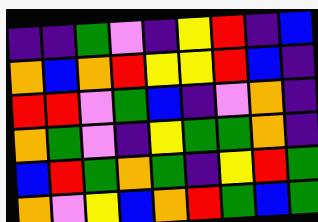[["indigo", "indigo", "green", "violet", "indigo", "yellow", "red", "indigo", "blue"], ["orange", "blue", "orange", "red", "yellow", "yellow", "red", "blue", "indigo"], ["red", "red", "violet", "green", "blue", "indigo", "violet", "orange", "indigo"], ["orange", "green", "violet", "indigo", "yellow", "green", "green", "orange", "indigo"], ["blue", "red", "green", "orange", "green", "indigo", "yellow", "red", "green"], ["orange", "violet", "yellow", "blue", "orange", "red", "green", "blue", "green"]]